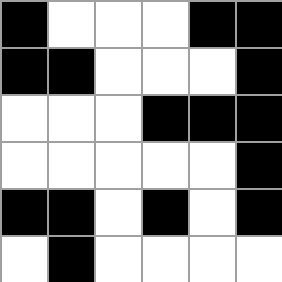[["black", "white", "white", "white", "black", "black"], ["black", "black", "white", "white", "white", "black"], ["white", "white", "white", "black", "black", "black"], ["white", "white", "white", "white", "white", "black"], ["black", "black", "white", "black", "white", "black"], ["white", "black", "white", "white", "white", "white"]]